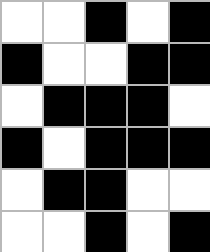[["white", "white", "black", "white", "black"], ["black", "white", "white", "black", "black"], ["white", "black", "black", "black", "white"], ["black", "white", "black", "black", "black"], ["white", "black", "black", "white", "white"], ["white", "white", "black", "white", "black"]]